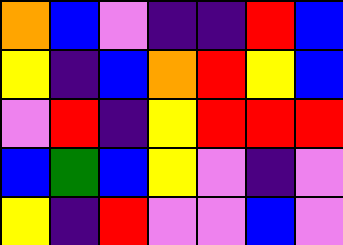[["orange", "blue", "violet", "indigo", "indigo", "red", "blue"], ["yellow", "indigo", "blue", "orange", "red", "yellow", "blue"], ["violet", "red", "indigo", "yellow", "red", "red", "red"], ["blue", "green", "blue", "yellow", "violet", "indigo", "violet"], ["yellow", "indigo", "red", "violet", "violet", "blue", "violet"]]